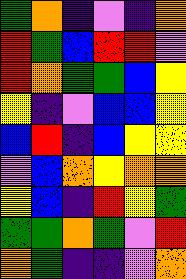[["green", "orange", "indigo", "violet", "indigo", "orange"], ["red", "green", "blue", "red", "red", "violet"], ["red", "orange", "green", "green", "blue", "yellow"], ["yellow", "indigo", "violet", "blue", "blue", "yellow"], ["blue", "red", "indigo", "blue", "yellow", "yellow"], ["violet", "blue", "orange", "yellow", "orange", "orange"], ["yellow", "blue", "indigo", "red", "yellow", "green"], ["green", "green", "orange", "green", "violet", "red"], ["orange", "green", "indigo", "indigo", "violet", "orange"]]